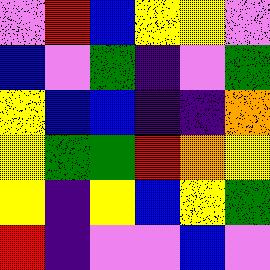[["violet", "red", "blue", "yellow", "yellow", "violet"], ["blue", "violet", "green", "indigo", "violet", "green"], ["yellow", "blue", "blue", "indigo", "indigo", "orange"], ["yellow", "green", "green", "red", "orange", "yellow"], ["yellow", "indigo", "yellow", "blue", "yellow", "green"], ["red", "indigo", "violet", "violet", "blue", "violet"]]